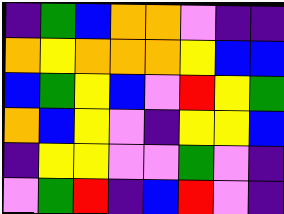[["indigo", "green", "blue", "orange", "orange", "violet", "indigo", "indigo"], ["orange", "yellow", "orange", "orange", "orange", "yellow", "blue", "blue"], ["blue", "green", "yellow", "blue", "violet", "red", "yellow", "green"], ["orange", "blue", "yellow", "violet", "indigo", "yellow", "yellow", "blue"], ["indigo", "yellow", "yellow", "violet", "violet", "green", "violet", "indigo"], ["violet", "green", "red", "indigo", "blue", "red", "violet", "indigo"]]